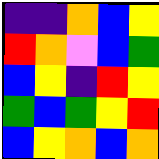[["indigo", "indigo", "orange", "blue", "yellow"], ["red", "orange", "violet", "blue", "green"], ["blue", "yellow", "indigo", "red", "yellow"], ["green", "blue", "green", "yellow", "red"], ["blue", "yellow", "orange", "blue", "orange"]]